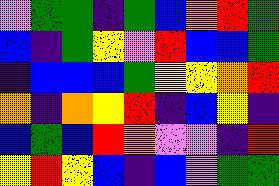[["violet", "green", "green", "indigo", "green", "blue", "orange", "red", "green"], ["blue", "indigo", "green", "yellow", "violet", "red", "blue", "blue", "green"], ["indigo", "blue", "blue", "blue", "green", "yellow", "yellow", "orange", "red"], ["orange", "indigo", "orange", "yellow", "red", "indigo", "blue", "yellow", "indigo"], ["blue", "green", "blue", "red", "orange", "violet", "violet", "indigo", "red"], ["yellow", "red", "yellow", "blue", "indigo", "blue", "violet", "green", "green"]]